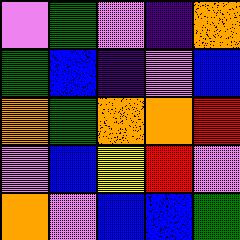[["violet", "green", "violet", "indigo", "orange"], ["green", "blue", "indigo", "violet", "blue"], ["orange", "green", "orange", "orange", "red"], ["violet", "blue", "yellow", "red", "violet"], ["orange", "violet", "blue", "blue", "green"]]